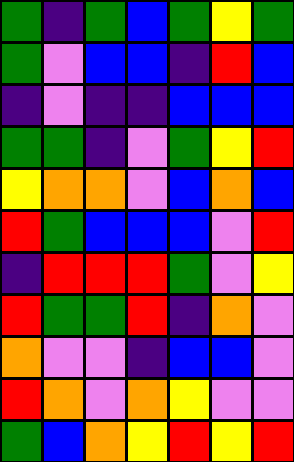[["green", "indigo", "green", "blue", "green", "yellow", "green"], ["green", "violet", "blue", "blue", "indigo", "red", "blue"], ["indigo", "violet", "indigo", "indigo", "blue", "blue", "blue"], ["green", "green", "indigo", "violet", "green", "yellow", "red"], ["yellow", "orange", "orange", "violet", "blue", "orange", "blue"], ["red", "green", "blue", "blue", "blue", "violet", "red"], ["indigo", "red", "red", "red", "green", "violet", "yellow"], ["red", "green", "green", "red", "indigo", "orange", "violet"], ["orange", "violet", "violet", "indigo", "blue", "blue", "violet"], ["red", "orange", "violet", "orange", "yellow", "violet", "violet"], ["green", "blue", "orange", "yellow", "red", "yellow", "red"]]